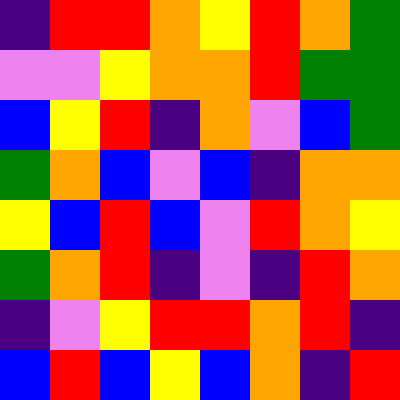[["indigo", "red", "red", "orange", "yellow", "red", "orange", "green"], ["violet", "violet", "yellow", "orange", "orange", "red", "green", "green"], ["blue", "yellow", "red", "indigo", "orange", "violet", "blue", "green"], ["green", "orange", "blue", "violet", "blue", "indigo", "orange", "orange"], ["yellow", "blue", "red", "blue", "violet", "red", "orange", "yellow"], ["green", "orange", "red", "indigo", "violet", "indigo", "red", "orange"], ["indigo", "violet", "yellow", "red", "red", "orange", "red", "indigo"], ["blue", "red", "blue", "yellow", "blue", "orange", "indigo", "red"]]